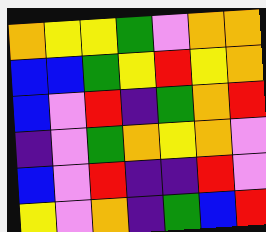[["orange", "yellow", "yellow", "green", "violet", "orange", "orange"], ["blue", "blue", "green", "yellow", "red", "yellow", "orange"], ["blue", "violet", "red", "indigo", "green", "orange", "red"], ["indigo", "violet", "green", "orange", "yellow", "orange", "violet"], ["blue", "violet", "red", "indigo", "indigo", "red", "violet"], ["yellow", "violet", "orange", "indigo", "green", "blue", "red"]]